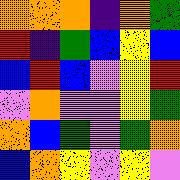[["orange", "orange", "orange", "indigo", "orange", "green"], ["red", "indigo", "green", "blue", "yellow", "blue"], ["blue", "red", "blue", "violet", "yellow", "red"], ["violet", "orange", "violet", "violet", "yellow", "green"], ["orange", "blue", "green", "violet", "green", "orange"], ["blue", "orange", "yellow", "violet", "yellow", "violet"]]